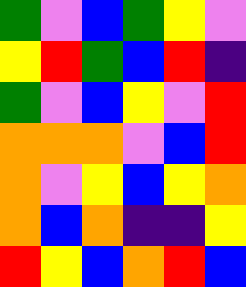[["green", "violet", "blue", "green", "yellow", "violet"], ["yellow", "red", "green", "blue", "red", "indigo"], ["green", "violet", "blue", "yellow", "violet", "red"], ["orange", "orange", "orange", "violet", "blue", "red"], ["orange", "violet", "yellow", "blue", "yellow", "orange"], ["orange", "blue", "orange", "indigo", "indigo", "yellow"], ["red", "yellow", "blue", "orange", "red", "blue"]]